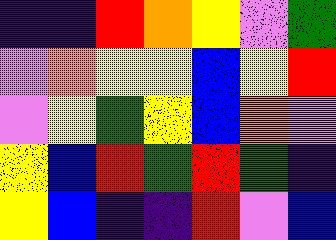[["indigo", "indigo", "red", "orange", "yellow", "violet", "green"], ["violet", "orange", "yellow", "yellow", "blue", "yellow", "red"], ["violet", "yellow", "green", "yellow", "blue", "orange", "violet"], ["yellow", "blue", "red", "green", "red", "green", "indigo"], ["yellow", "blue", "indigo", "indigo", "red", "violet", "blue"]]